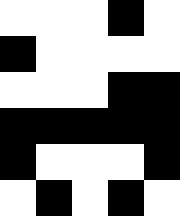[["white", "white", "white", "black", "white"], ["black", "white", "white", "white", "white"], ["white", "white", "white", "black", "black"], ["black", "black", "black", "black", "black"], ["black", "white", "white", "white", "black"], ["white", "black", "white", "black", "white"]]